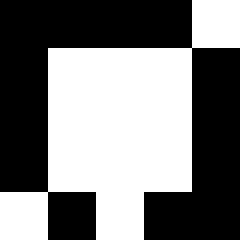[["black", "black", "black", "black", "white"], ["black", "white", "white", "white", "black"], ["black", "white", "white", "white", "black"], ["black", "white", "white", "white", "black"], ["white", "black", "white", "black", "black"]]